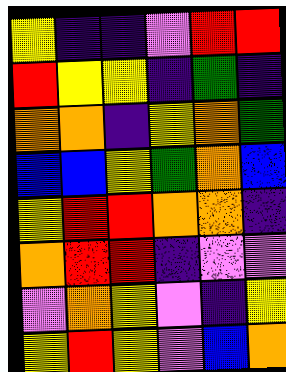[["yellow", "indigo", "indigo", "violet", "red", "red"], ["red", "yellow", "yellow", "indigo", "green", "indigo"], ["orange", "orange", "indigo", "yellow", "orange", "green"], ["blue", "blue", "yellow", "green", "orange", "blue"], ["yellow", "red", "red", "orange", "orange", "indigo"], ["orange", "red", "red", "indigo", "violet", "violet"], ["violet", "orange", "yellow", "violet", "indigo", "yellow"], ["yellow", "red", "yellow", "violet", "blue", "orange"]]